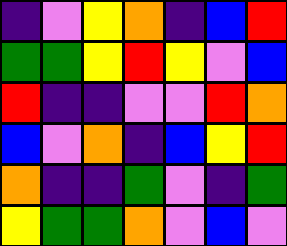[["indigo", "violet", "yellow", "orange", "indigo", "blue", "red"], ["green", "green", "yellow", "red", "yellow", "violet", "blue"], ["red", "indigo", "indigo", "violet", "violet", "red", "orange"], ["blue", "violet", "orange", "indigo", "blue", "yellow", "red"], ["orange", "indigo", "indigo", "green", "violet", "indigo", "green"], ["yellow", "green", "green", "orange", "violet", "blue", "violet"]]